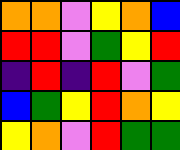[["orange", "orange", "violet", "yellow", "orange", "blue"], ["red", "red", "violet", "green", "yellow", "red"], ["indigo", "red", "indigo", "red", "violet", "green"], ["blue", "green", "yellow", "red", "orange", "yellow"], ["yellow", "orange", "violet", "red", "green", "green"]]